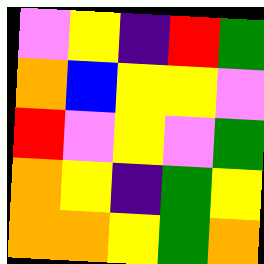[["violet", "yellow", "indigo", "red", "green"], ["orange", "blue", "yellow", "yellow", "violet"], ["red", "violet", "yellow", "violet", "green"], ["orange", "yellow", "indigo", "green", "yellow"], ["orange", "orange", "yellow", "green", "orange"]]